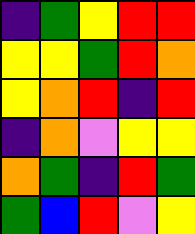[["indigo", "green", "yellow", "red", "red"], ["yellow", "yellow", "green", "red", "orange"], ["yellow", "orange", "red", "indigo", "red"], ["indigo", "orange", "violet", "yellow", "yellow"], ["orange", "green", "indigo", "red", "green"], ["green", "blue", "red", "violet", "yellow"]]